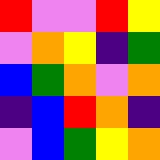[["red", "violet", "violet", "red", "yellow"], ["violet", "orange", "yellow", "indigo", "green"], ["blue", "green", "orange", "violet", "orange"], ["indigo", "blue", "red", "orange", "indigo"], ["violet", "blue", "green", "yellow", "orange"]]